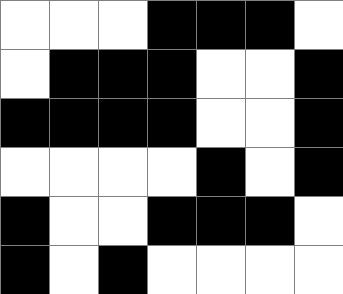[["white", "white", "white", "black", "black", "black", "white"], ["white", "black", "black", "black", "white", "white", "black"], ["black", "black", "black", "black", "white", "white", "black"], ["white", "white", "white", "white", "black", "white", "black"], ["black", "white", "white", "black", "black", "black", "white"], ["black", "white", "black", "white", "white", "white", "white"]]